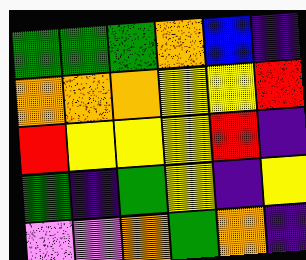[["green", "green", "green", "orange", "blue", "indigo"], ["orange", "orange", "orange", "yellow", "yellow", "red"], ["red", "yellow", "yellow", "yellow", "red", "indigo"], ["green", "indigo", "green", "yellow", "indigo", "yellow"], ["violet", "violet", "orange", "green", "orange", "indigo"]]